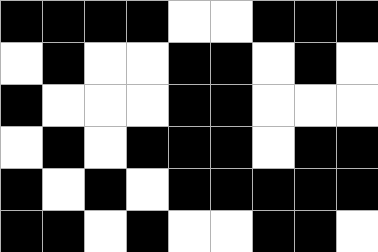[["black", "black", "black", "black", "white", "white", "black", "black", "black"], ["white", "black", "white", "white", "black", "black", "white", "black", "white"], ["black", "white", "white", "white", "black", "black", "white", "white", "white"], ["white", "black", "white", "black", "black", "black", "white", "black", "black"], ["black", "white", "black", "white", "black", "black", "black", "black", "black"], ["black", "black", "white", "black", "white", "white", "black", "black", "white"]]